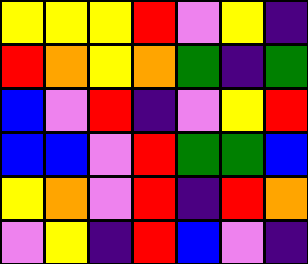[["yellow", "yellow", "yellow", "red", "violet", "yellow", "indigo"], ["red", "orange", "yellow", "orange", "green", "indigo", "green"], ["blue", "violet", "red", "indigo", "violet", "yellow", "red"], ["blue", "blue", "violet", "red", "green", "green", "blue"], ["yellow", "orange", "violet", "red", "indigo", "red", "orange"], ["violet", "yellow", "indigo", "red", "blue", "violet", "indigo"]]